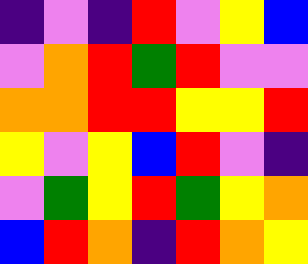[["indigo", "violet", "indigo", "red", "violet", "yellow", "blue"], ["violet", "orange", "red", "green", "red", "violet", "violet"], ["orange", "orange", "red", "red", "yellow", "yellow", "red"], ["yellow", "violet", "yellow", "blue", "red", "violet", "indigo"], ["violet", "green", "yellow", "red", "green", "yellow", "orange"], ["blue", "red", "orange", "indigo", "red", "orange", "yellow"]]